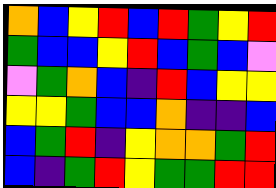[["orange", "blue", "yellow", "red", "blue", "red", "green", "yellow", "red"], ["green", "blue", "blue", "yellow", "red", "blue", "green", "blue", "violet"], ["violet", "green", "orange", "blue", "indigo", "red", "blue", "yellow", "yellow"], ["yellow", "yellow", "green", "blue", "blue", "orange", "indigo", "indigo", "blue"], ["blue", "green", "red", "indigo", "yellow", "orange", "orange", "green", "red"], ["blue", "indigo", "green", "red", "yellow", "green", "green", "red", "red"]]